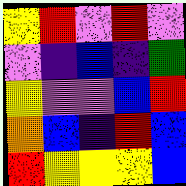[["yellow", "red", "violet", "red", "violet"], ["violet", "indigo", "blue", "indigo", "green"], ["yellow", "violet", "violet", "blue", "red"], ["orange", "blue", "indigo", "red", "blue"], ["red", "yellow", "yellow", "yellow", "blue"]]